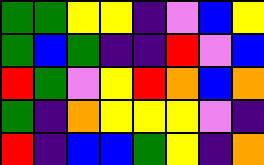[["green", "green", "yellow", "yellow", "indigo", "violet", "blue", "yellow"], ["green", "blue", "green", "indigo", "indigo", "red", "violet", "blue"], ["red", "green", "violet", "yellow", "red", "orange", "blue", "orange"], ["green", "indigo", "orange", "yellow", "yellow", "yellow", "violet", "indigo"], ["red", "indigo", "blue", "blue", "green", "yellow", "indigo", "orange"]]